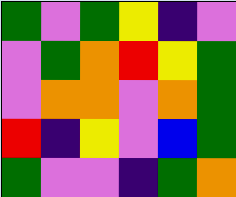[["green", "violet", "green", "yellow", "indigo", "violet"], ["violet", "green", "orange", "red", "yellow", "green"], ["violet", "orange", "orange", "violet", "orange", "green"], ["red", "indigo", "yellow", "violet", "blue", "green"], ["green", "violet", "violet", "indigo", "green", "orange"]]